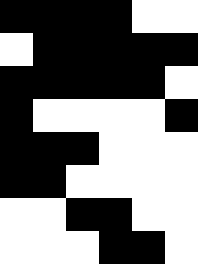[["black", "black", "black", "black", "white", "white"], ["white", "black", "black", "black", "black", "black"], ["black", "black", "black", "black", "black", "white"], ["black", "white", "white", "white", "white", "black"], ["black", "black", "black", "white", "white", "white"], ["black", "black", "white", "white", "white", "white"], ["white", "white", "black", "black", "white", "white"], ["white", "white", "white", "black", "black", "white"]]